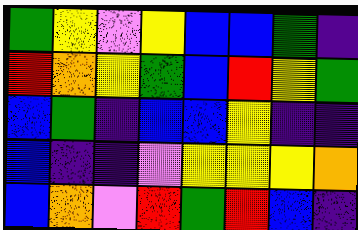[["green", "yellow", "violet", "yellow", "blue", "blue", "green", "indigo"], ["red", "orange", "yellow", "green", "blue", "red", "yellow", "green"], ["blue", "green", "indigo", "blue", "blue", "yellow", "indigo", "indigo"], ["blue", "indigo", "indigo", "violet", "yellow", "yellow", "yellow", "orange"], ["blue", "orange", "violet", "red", "green", "red", "blue", "indigo"]]